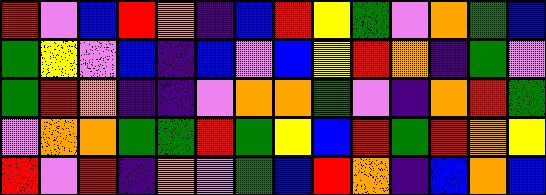[["red", "violet", "blue", "red", "orange", "indigo", "blue", "red", "yellow", "green", "violet", "orange", "green", "blue"], ["green", "yellow", "violet", "blue", "indigo", "blue", "violet", "blue", "yellow", "red", "orange", "indigo", "green", "violet"], ["green", "red", "orange", "indigo", "indigo", "violet", "orange", "orange", "green", "violet", "indigo", "orange", "red", "green"], ["violet", "orange", "orange", "green", "green", "red", "green", "yellow", "blue", "red", "green", "red", "orange", "yellow"], ["red", "violet", "red", "indigo", "orange", "violet", "green", "blue", "red", "orange", "indigo", "blue", "orange", "blue"]]